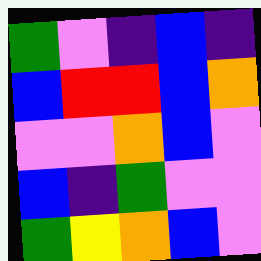[["green", "violet", "indigo", "blue", "indigo"], ["blue", "red", "red", "blue", "orange"], ["violet", "violet", "orange", "blue", "violet"], ["blue", "indigo", "green", "violet", "violet"], ["green", "yellow", "orange", "blue", "violet"]]